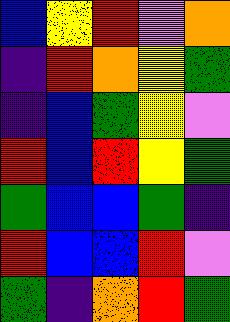[["blue", "yellow", "red", "violet", "orange"], ["indigo", "red", "orange", "yellow", "green"], ["indigo", "blue", "green", "yellow", "violet"], ["red", "blue", "red", "yellow", "green"], ["green", "blue", "blue", "green", "indigo"], ["red", "blue", "blue", "red", "violet"], ["green", "indigo", "orange", "red", "green"]]